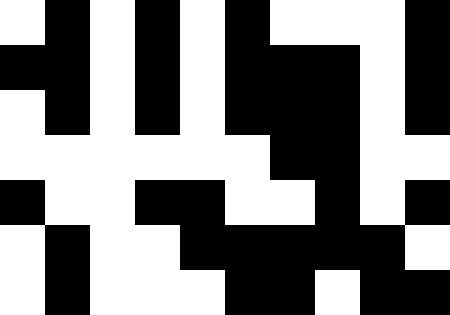[["white", "black", "white", "black", "white", "black", "white", "white", "white", "black"], ["black", "black", "white", "black", "white", "black", "black", "black", "white", "black"], ["white", "black", "white", "black", "white", "black", "black", "black", "white", "black"], ["white", "white", "white", "white", "white", "white", "black", "black", "white", "white"], ["black", "white", "white", "black", "black", "white", "white", "black", "white", "black"], ["white", "black", "white", "white", "black", "black", "black", "black", "black", "white"], ["white", "black", "white", "white", "white", "black", "black", "white", "black", "black"]]